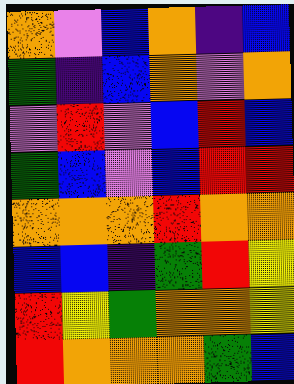[["orange", "violet", "blue", "orange", "indigo", "blue"], ["green", "indigo", "blue", "orange", "violet", "orange"], ["violet", "red", "violet", "blue", "red", "blue"], ["green", "blue", "violet", "blue", "red", "red"], ["orange", "orange", "orange", "red", "orange", "orange"], ["blue", "blue", "indigo", "green", "red", "yellow"], ["red", "yellow", "green", "orange", "orange", "yellow"], ["red", "orange", "orange", "orange", "green", "blue"]]